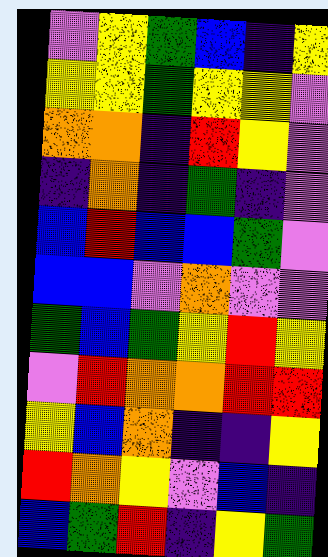[["violet", "yellow", "green", "blue", "indigo", "yellow"], ["yellow", "yellow", "green", "yellow", "yellow", "violet"], ["orange", "orange", "indigo", "red", "yellow", "violet"], ["indigo", "orange", "indigo", "green", "indigo", "violet"], ["blue", "red", "blue", "blue", "green", "violet"], ["blue", "blue", "violet", "orange", "violet", "violet"], ["green", "blue", "green", "yellow", "red", "yellow"], ["violet", "red", "orange", "orange", "red", "red"], ["yellow", "blue", "orange", "indigo", "indigo", "yellow"], ["red", "orange", "yellow", "violet", "blue", "indigo"], ["blue", "green", "red", "indigo", "yellow", "green"]]